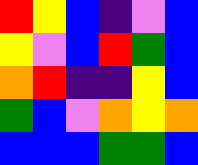[["red", "yellow", "blue", "indigo", "violet", "blue"], ["yellow", "violet", "blue", "red", "green", "blue"], ["orange", "red", "indigo", "indigo", "yellow", "blue"], ["green", "blue", "violet", "orange", "yellow", "orange"], ["blue", "blue", "blue", "green", "green", "blue"]]